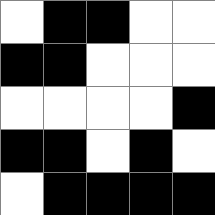[["white", "black", "black", "white", "white"], ["black", "black", "white", "white", "white"], ["white", "white", "white", "white", "black"], ["black", "black", "white", "black", "white"], ["white", "black", "black", "black", "black"]]